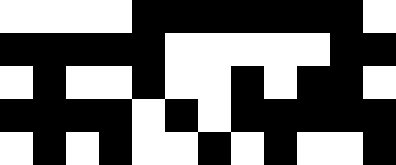[["white", "white", "white", "white", "black", "black", "black", "black", "black", "black", "black", "white"], ["black", "black", "black", "black", "black", "white", "white", "white", "white", "white", "black", "black"], ["white", "black", "white", "white", "black", "white", "white", "black", "white", "black", "black", "white"], ["black", "black", "black", "black", "white", "black", "white", "black", "black", "black", "black", "black"], ["white", "black", "white", "black", "white", "white", "black", "white", "black", "white", "white", "black"]]